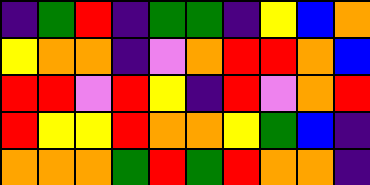[["indigo", "green", "red", "indigo", "green", "green", "indigo", "yellow", "blue", "orange"], ["yellow", "orange", "orange", "indigo", "violet", "orange", "red", "red", "orange", "blue"], ["red", "red", "violet", "red", "yellow", "indigo", "red", "violet", "orange", "red"], ["red", "yellow", "yellow", "red", "orange", "orange", "yellow", "green", "blue", "indigo"], ["orange", "orange", "orange", "green", "red", "green", "red", "orange", "orange", "indigo"]]